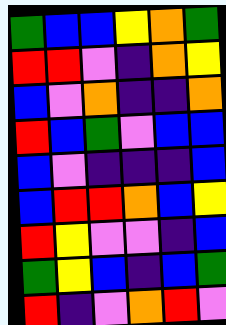[["green", "blue", "blue", "yellow", "orange", "green"], ["red", "red", "violet", "indigo", "orange", "yellow"], ["blue", "violet", "orange", "indigo", "indigo", "orange"], ["red", "blue", "green", "violet", "blue", "blue"], ["blue", "violet", "indigo", "indigo", "indigo", "blue"], ["blue", "red", "red", "orange", "blue", "yellow"], ["red", "yellow", "violet", "violet", "indigo", "blue"], ["green", "yellow", "blue", "indigo", "blue", "green"], ["red", "indigo", "violet", "orange", "red", "violet"]]